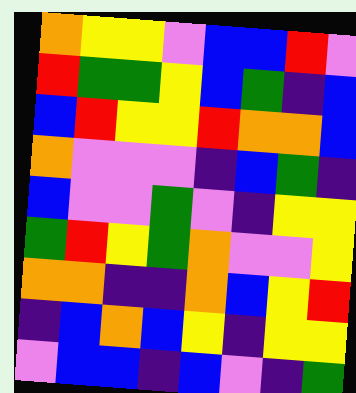[["orange", "yellow", "yellow", "violet", "blue", "blue", "red", "violet"], ["red", "green", "green", "yellow", "blue", "green", "indigo", "blue"], ["blue", "red", "yellow", "yellow", "red", "orange", "orange", "blue"], ["orange", "violet", "violet", "violet", "indigo", "blue", "green", "indigo"], ["blue", "violet", "violet", "green", "violet", "indigo", "yellow", "yellow"], ["green", "red", "yellow", "green", "orange", "violet", "violet", "yellow"], ["orange", "orange", "indigo", "indigo", "orange", "blue", "yellow", "red"], ["indigo", "blue", "orange", "blue", "yellow", "indigo", "yellow", "yellow"], ["violet", "blue", "blue", "indigo", "blue", "violet", "indigo", "green"]]